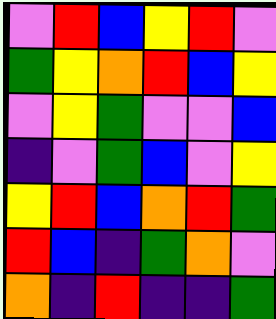[["violet", "red", "blue", "yellow", "red", "violet"], ["green", "yellow", "orange", "red", "blue", "yellow"], ["violet", "yellow", "green", "violet", "violet", "blue"], ["indigo", "violet", "green", "blue", "violet", "yellow"], ["yellow", "red", "blue", "orange", "red", "green"], ["red", "blue", "indigo", "green", "orange", "violet"], ["orange", "indigo", "red", "indigo", "indigo", "green"]]